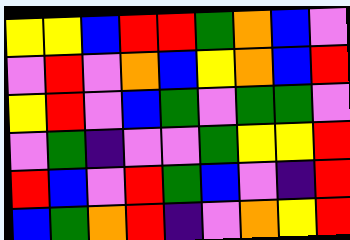[["yellow", "yellow", "blue", "red", "red", "green", "orange", "blue", "violet"], ["violet", "red", "violet", "orange", "blue", "yellow", "orange", "blue", "red"], ["yellow", "red", "violet", "blue", "green", "violet", "green", "green", "violet"], ["violet", "green", "indigo", "violet", "violet", "green", "yellow", "yellow", "red"], ["red", "blue", "violet", "red", "green", "blue", "violet", "indigo", "red"], ["blue", "green", "orange", "red", "indigo", "violet", "orange", "yellow", "red"]]